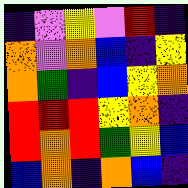[["indigo", "violet", "yellow", "violet", "red", "indigo"], ["orange", "violet", "orange", "blue", "indigo", "yellow"], ["orange", "green", "indigo", "blue", "yellow", "orange"], ["red", "red", "red", "yellow", "orange", "indigo"], ["red", "orange", "red", "green", "yellow", "blue"], ["blue", "orange", "indigo", "orange", "blue", "indigo"]]